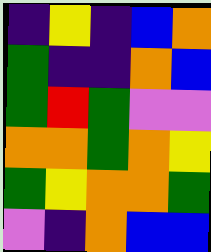[["indigo", "yellow", "indigo", "blue", "orange"], ["green", "indigo", "indigo", "orange", "blue"], ["green", "red", "green", "violet", "violet"], ["orange", "orange", "green", "orange", "yellow"], ["green", "yellow", "orange", "orange", "green"], ["violet", "indigo", "orange", "blue", "blue"]]